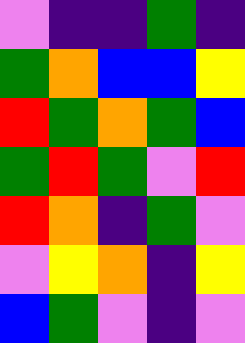[["violet", "indigo", "indigo", "green", "indigo"], ["green", "orange", "blue", "blue", "yellow"], ["red", "green", "orange", "green", "blue"], ["green", "red", "green", "violet", "red"], ["red", "orange", "indigo", "green", "violet"], ["violet", "yellow", "orange", "indigo", "yellow"], ["blue", "green", "violet", "indigo", "violet"]]